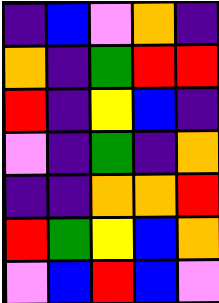[["indigo", "blue", "violet", "orange", "indigo"], ["orange", "indigo", "green", "red", "red"], ["red", "indigo", "yellow", "blue", "indigo"], ["violet", "indigo", "green", "indigo", "orange"], ["indigo", "indigo", "orange", "orange", "red"], ["red", "green", "yellow", "blue", "orange"], ["violet", "blue", "red", "blue", "violet"]]